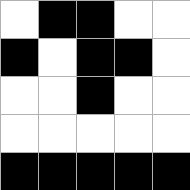[["white", "black", "black", "white", "white"], ["black", "white", "black", "black", "white"], ["white", "white", "black", "white", "white"], ["white", "white", "white", "white", "white"], ["black", "black", "black", "black", "black"]]